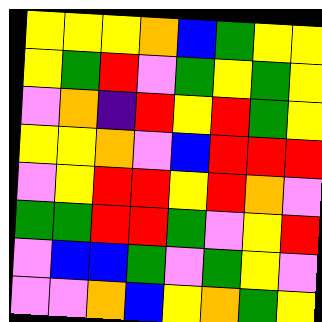[["yellow", "yellow", "yellow", "orange", "blue", "green", "yellow", "yellow"], ["yellow", "green", "red", "violet", "green", "yellow", "green", "yellow"], ["violet", "orange", "indigo", "red", "yellow", "red", "green", "yellow"], ["yellow", "yellow", "orange", "violet", "blue", "red", "red", "red"], ["violet", "yellow", "red", "red", "yellow", "red", "orange", "violet"], ["green", "green", "red", "red", "green", "violet", "yellow", "red"], ["violet", "blue", "blue", "green", "violet", "green", "yellow", "violet"], ["violet", "violet", "orange", "blue", "yellow", "orange", "green", "yellow"]]